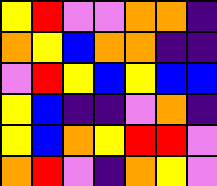[["yellow", "red", "violet", "violet", "orange", "orange", "indigo"], ["orange", "yellow", "blue", "orange", "orange", "indigo", "indigo"], ["violet", "red", "yellow", "blue", "yellow", "blue", "blue"], ["yellow", "blue", "indigo", "indigo", "violet", "orange", "indigo"], ["yellow", "blue", "orange", "yellow", "red", "red", "violet"], ["orange", "red", "violet", "indigo", "orange", "yellow", "violet"]]